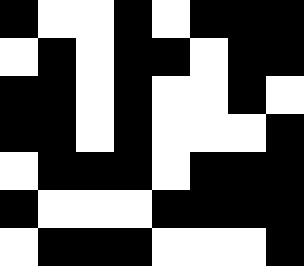[["black", "white", "white", "black", "white", "black", "black", "black"], ["white", "black", "white", "black", "black", "white", "black", "black"], ["black", "black", "white", "black", "white", "white", "black", "white"], ["black", "black", "white", "black", "white", "white", "white", "black"], ["white", "black", "black", "black", "white", "black", "black", "black"], ["black", "white", "white", "white", "black", "black", "black", "black"], ["white", "black", "black", "black", "white", "white", "white", "black"]]